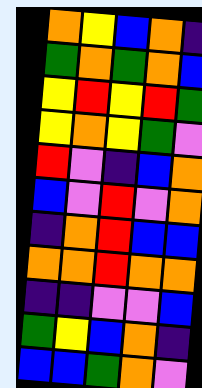[["orange", "yellow", "blue", "orange", "indigo"], ["green", "orange", "green", "orange", "blue"], ["yellow", "red", "yellow", "red", "green"], ["yellow", "orange", "yellow", "green", "violet"], ["red", "violet", "indigo", "blue", "orange"], ["blue", "violet", "red", "violet", "orange"], ["indigo", "orange", "red", "blue", "blue"], ["orange", "orange", "red", "orange", "orange"], ["indigo", "indigo", "violet", "violet", "blue"], ["green", "yellow", "blue", "orange", "indigo"], ["blue", "blue", "green", "orange", "violet"]]